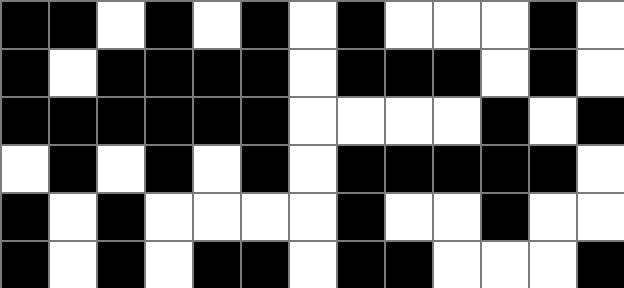[["black", "black", "white", "black", "white", "black", "white", "black", "white", "white", "white", "black", "white"], ["black", "white", "black", "black", "black", "black", "white", "black", "black", "black", "white", "black", "white"], ["black", "black", "black", "black", "black", "black", "white", "white", "white", "white", "black", "white", "black"], ["white", "black", "white", "black", "white", "black", "white", "black", "black", "black", "black", "black", "white"], ["black", "white", "black", "white", "white", "white", "white", "black", "white", "white", "black", "white", "white"], ["black", "white", "black", "white", "black", "black", "white", "black", "black", "white", "white", "white", "black"]]